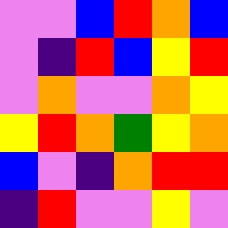[["violet", "violet", "blue", "red", "orange", "blue"], ["violet", "indigo", "red", "blue", "yellow", "red"], ["violet", "orange", "violet", "violet", "orange", "yellow"], ["yellow", "red", "orange", "green", "yellow", "orange"], ["blue", "violet", "indigo", "orange", "red", "red"], ["indigo", "red", "violet", "violet", "yellow", "violet"]]